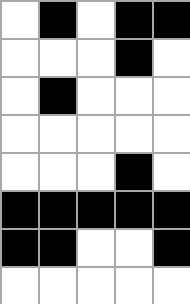[["white", "black", "white", "black", "black"], ["white", "white", "white", "black", "white"], ["white", "black", "white", "white", "white"], ["white", "white", "white", "white", "white"], ["white", "white", "white", "black", "white"], ["black", "black", "black", "black", "black"], ["black", "black", "white", "white", "black"], ["white", "white", "white", "white", "white"]]